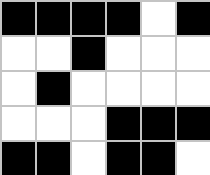[["black", "black", "black", "black", "white", "black"], ["white", "white", "black", "white", "white", "white"], ["white", "black", "white", "white", "white", "white"], ["white", "white", "white", "black", "black", "black"], ["black", "black", "white", "black", "black", "white"]]